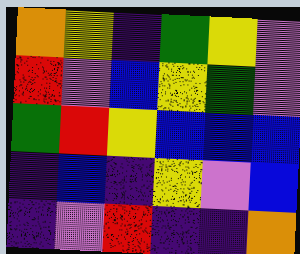[["orange", "yellow", "indigo", "green", "yellow", "violet"], ["red", "violet", "blue", "yellow", "green", "violet"], ["green", "red", "yellow", "blue", "blue", "blue"], ["indigo", "blue", "indigo", "yellow", "violet", "blue"], ["indigo", "violet", "red", "indigo", "indigo", "orange"]]